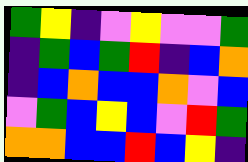[["green", "yellow", "indigo", "violet", "yellow", "violet", "violet", "green"], ["indigo", "green", "blue", "green", "red", "indigo", "blue", "orange"], ["indigo", "blue", "orange", "blue", "blue", "orange", "violet", "blue"], ["violet", "green", "blue", "yellow", "blue", "violet", "red", "green"], ["orange", "orange", "blue", "blue", "red", "blue", "yellow", "indigo"]]